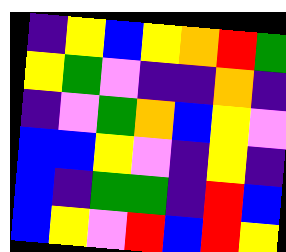[["indigo", "yellow", "blue", "yellow", "orange", "red", "green"], ["yellow", "green", "violet", "indigo", "indigo", "orange", "indigo"], ["indigo", "violet", "green", "orange", "blue", "yellow", "violet"], ["blue", "blue", "yellow", "violet", "indigo", "yellow", "indigo"], ["blue", "indigo", "green", "green", "indigo", "red", "blue"], ["blue", "yellow", "violet", "red", "blue", "red", "yellow"]]